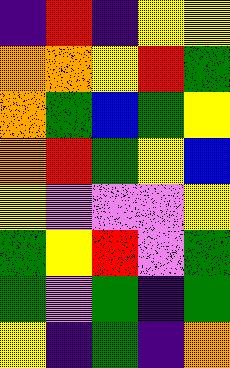[["indigo", "red", "indigo", "yellow", "yellow"], ["orange", "orange", "yellow", "red", "green"], ["orange", "green", "blue", "green", "yellow"], ["orange", "red", "green", "yellow", "blue"], ["yellow", "violet", "violet", "violet", "yellow"], ["green", "yellow", "red", "violet", "green"], ["green", "violet", "green", "indigo", "green"], ["yellow", "indigo", "green", "indigo", "orange"]]